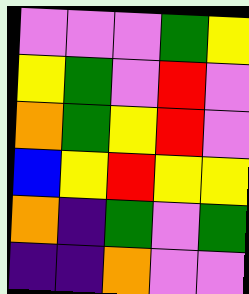[["violet", "violet", "violet", "green", "yellow"], ["yellow", "green", "violet", "red", "violet"], ["orange", "green", "yellow", "red", "violet"], ["blue", "yellow", "red", "yellow", "yellow"], ["orange", "indigo", "green", "violet", "green"], ["indigo", "indigo", "orange", "violet", "violet"]]